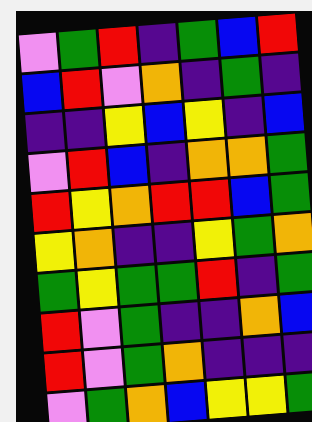[["violet", "green", "red", "indigo", "green", "blue", "red"], ["blue", "red", "violet", "orange", "indigo", "green", "indigo"], ["indigo", "indigo", "yellow", "blue", "yellow", "indigo", "blue"], ["violet", "red", "blue", "indigo", "orange", "orange", "green"], ["red", "yellow", "orange", "red", "red", "blue", "green"], ["yellow", "orange", "indigo", "indigo", "yellow", "green", "orange"], ["green", "yellow", "green", "green", "red", "indigo", "green"], ["red", "violet", "green", "indigo", "indigo", "orange", "blue"], ["red", "violet", "green", "orange", "indigo", "indigo", "indigo"], ["violet", "green", "orange", "blue", "yellow", "yellow", "green"]]